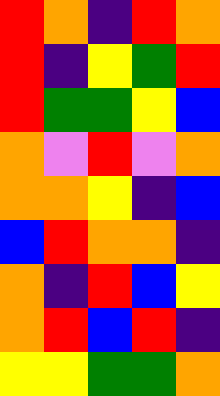[["red", "orange", "indigo", "red", "orange"], ["red", "indigo", "yellow", "green", "red"], ["red", "green", "green", "yellow", "blue"], ["orange", "violet", "red", "violet", "orange"], ["orange", "orange", "yellow", "indigo", "blue"], ["blue", "red", "orange", "orange", "indigo"], ["orange", "indigo", "red", "blue", "yellow"], ["orange", "red", "blue", "red", "indigo"], ["yellow", "yellow", "green", "green", "orange"]]